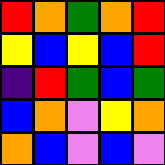[["red", "orange", "green", "orange", "red"], ["yellow", "blue", "yellow", "blue", "red"], ["indigo", "red", "green", "blue", "green"], ["blue", "orange", "violet", "yellow", "orange"], ["orange", "blue", "violet", "blue", "violet"]]